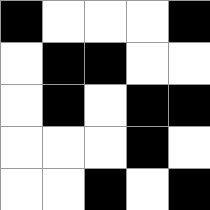[["black", "white", "white", "white", "black"], ["white", "black", "black", "white", "white"], ["white", "black", "white", "black", "black"], ["white", "white", "white", "black", "white"], ["white", "white", "black", "white", "black"]]